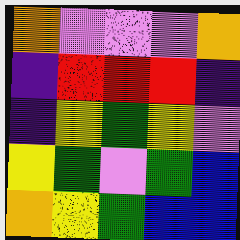[["orange", "violet", "violet", "violet", "orange"], ["indigo", "red", "red", "red", "indigo"], ["indigo", "yellow", "green", "yellow", "violet"], ["yellow", "green", "violet", "green", "blue"], ["orange", "yellow", "green", "blue", "blue"]]